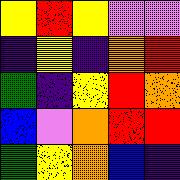[["yellow", "red", "yellow", "violet", "violet"], ["indigo", "yellow", "indigo", "orange", "red"], ["green", "indigo", "yellow", "red", "orange"], ["blue", "violet", "orange", "red", "red"], ["green", "yellow", "orange", "blue", "indigo"]]